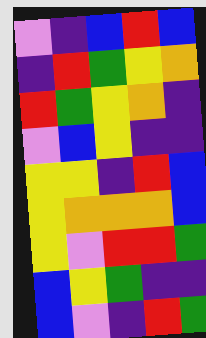[["violet", "indigo", "blue", "red", "blue"], ["indigo", "red", "green", "yellow", "orange"], ["red", "green", "yellow", "orange", "indigo"], ["violet", "blue", "yellow", "indigo", "indigo"], ["yellow", "yellow", "indigo", "red", "blue"], ["yellow", "orange", "orange", "orange", "blue"], ["yellow", "violet", "red", "red", "green"], ["blue", "yellow", "green", "indigo", "indigo"], ["blue", "violet", "indigo", "red", "green"]]